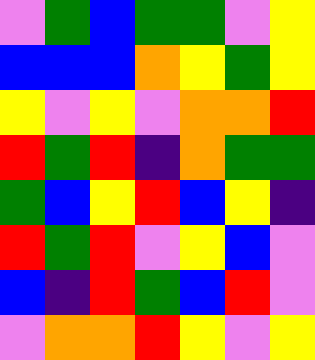[["violet", "green", "blue", "green", "green", "violet", "yellow"], ["blue", "blue", "blue", "orange", "yellow", "green", "yellow"], ["yellow", "violet", "yellow", "violet", "orange", "orange", "red"], ["red", "green", "red", "indigo", "orange", "green", "green"], ["green", "blue", "yellow", "red", "blue", "yellow", "indigo"], ["red", "green", "red", "violet", "yellow", "blue", "violet"], ["blue", "indigo", "red", "green", "blue", "red", "violet"], ["violet", "orange", "orange", "red", "yellow", "violet", "yellow"]]